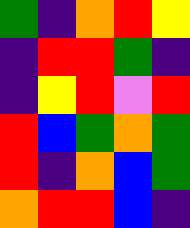[["green", "indigo", "orange", "red", "yellow"], ["indigo", "red", "red", "green", "indigo"], ["indigo", "yellow", "red", "violet", "red"], ["red", "blue", "green", "orange", "green"], ["red", "indigo", "orange", "blue", "green"], ["orange", "red", "red", "blue", "indigo"]]